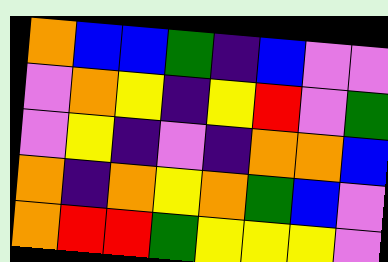[["orange", "blue", "blue", "green", "indigo", "blue", "violet", "violet"], ["violet", "orange", "yellow", "indigo", "yellow", "red", "violet", "green"], ["violet", "yellow", "indigo", "violet", "indigo", "orange", "orange", "blue"], ["orange", "indigo", "orange", "yellow", "orange", "green", "blue", "violet"], ["orange", "red", "red", "green", "yellow", "yellow", "yellow", "violet"]]